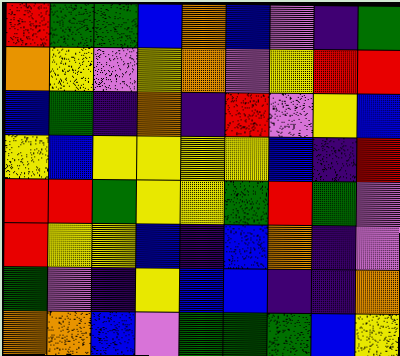[["red", "green", "green", "blue", "orange", "blue", "violet", "indigo", "green"], ["orange", "yellow", "violet", "yellow", "orange", "violet", "yellow", "red", "red"], ["blue", "green", "indigo", "orange", "indigo", "red", "violet", "yellow", "blue"], ["yellow", "blue", "yellow", "yellow", "yellow", "yellow", "blue", "indigo", "red"], ["red", "red", "green", "yellow", "yellow", "green", "red", "green", "violet"], ["red", "yellow", "yellow", "blue", "indigo", "blue", "orange", "indigo", "violet"], ["green", "violet", "indigo", "yellow", "blue", "blue", "indigo", "indigo", "orange"], ["orange", "orange", "blue", "violet", "green", "green", "green", "blue", "yellow"]]